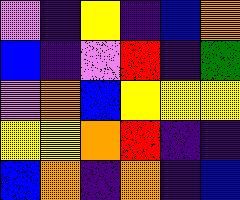[["violet", "indigo", "yellow", "indigo", "blue", "orange"], ["blue", "indigo", "violet", "red", "indigo", "green"], ["violet", "orange", "blue", "yellow", "yellow", "yellow"], ["yellow", "yellow", "orange", "red", "indigo", "indigo"], ["blue", "orange", "indigo", "orange", "indigo", "blue"]]